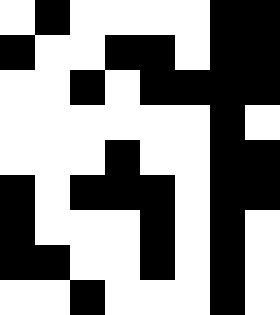[["white", "black", "white", "white", "white", "white", "black", "black"], ["black", "white", "white", "black", "black", "white", "black", "black"], ["white", "white", "black", "white", "black", "black", "black", "black"], ["white", "white", "white", "white", "white", "white", "black", "white"], ["white", "white", "white", "black", "white", "white", "black", "black"], ["black", "white", "black", "black", "black", "white", "black", "black"], ["black", "white", "white", "white", "black", "white", "black", "white"], ["black", "black", "white", "white", "black", "white", "black", "white"], ["white", "white", "black", "white", "white", "white", "black", "white"]]